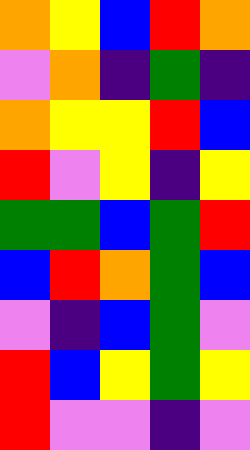[["orange", "yellow", "blue", "red", "orange"], ["violet", "orange", "indigo", "green", "indigo"], ["orange", "yellow", "yellow", "red", "blue"], ["red", "violet", "yellow", "indigo", "yellow"], ["green", "green", "blue", "green", "red"], ["blue", "red", "orange", "green", "blue"], ["violet", "indigo", "blue", "green", "violet"], ["red", "blue", "yellow", "green", "yellow"], ["red", "violet", "violet", "indigo", "violet"]]